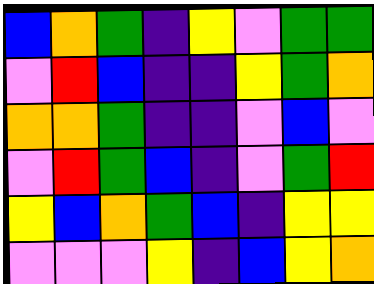[["blue", "orange", "green", "indigo", "yellow", "violet", "green", "green"], ["violet", "red", "blue", "indigo", "indigo", "yellow", "green", "orange"], ["orange", "orange", "green", "indigo", "indigo", "violet", "blue", "violet"], ["violet", "red", "green", "blue", "indigo", "violet", "green", "red"], ["yellow", "blue", "orange", "green", "blue", "indigo", "yellow", "yellow"], ["violet", "violet", "violet", "yellow", "indigo", "blue", "yellow", "orange"]]